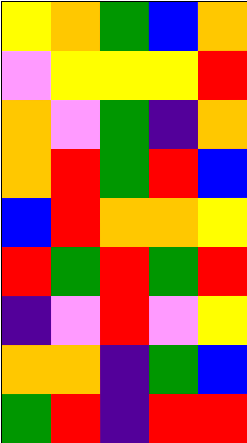[["yellow", "orange", "green", "blue", "orange"], ["violet", "yellow", "yellow", "yellow", "red"], ["orange", "violet", "green", "indigo", "orange"], ["orange", "red", "green", "red", "blue"], ["blue", "red", "orange", "orange", "yellow"], ["red", "green", "red", "green", "red"], ["indigo", "violet", "red", "violet", "yellow"], ["orange", "orange", "indigo", "green", "blue"], ["green", "red", "indigo", "red", "red"]]